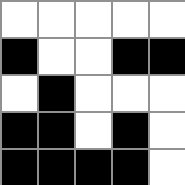[["white", "white", "white", "white", "white"], ["black", "white", "white", "black", "black"], ["white", "black", "white", "white", "white"], ["black", "black", "white", "black", "white"], ["black", "black", "black", "black", "white"]]